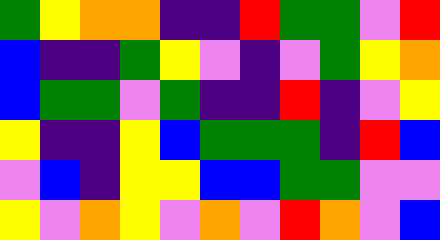[["green", "yellow", "orange", "orange", "indigo", "indigo", "red", "green", "green", "violet", "red"], ["blue", "indigo", "indigo", "green", "yellow", "violet", "indigo", "violet", "green", "yellow", "orange"], ["blue", "green", "green", "violet", "green", "indigo", "indigo", "red", "indigo", "violet", "yellow"], ["yellow", "indigo", "indigo", "yellow", "blue", "green", "green", "green", "indigo", "red", "blue"], ["violet", "blue", "indigo", "yellow", "yellow", "blue", "blue", "green", "green", "violet", "violet"], ["yellow", "violet", "orange", "yellow", "violet", "orange", "violet", "red", "orange", "violet", "blue"]]